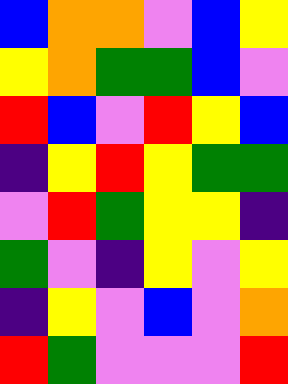[["blue", "orange", "orange", "violet", "blue", "yellow"], ["yellow", "orange", "green", "green", "blue", "violet"], ["red", "blue", "violet", "red", "yellow", "blue"], ["indigo", "yellow", "red", "yellow", "green", "green"], ["violet", "red", "green", "yellow", "yellow", "indigo"], ["green", "violet", "indigo", "yellow", "violet", "yellow"], ["indigo", "yellow", "violet", "blue", "violet", "orange"], ["red", "green", "violet", "violet", "violet", "red"]]